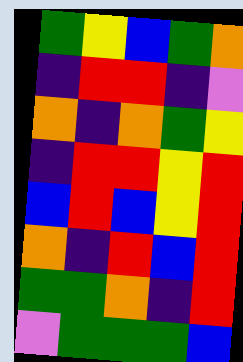[["green", "yellow", "blue", "green", "orange"], ["indigo", "red", "red", "indigo", "violet"], ["orange", "indigo", "orange", "green", "yellow"], ["indigo", "red", "red", "yellow", "red"], ["blue", "red", "blue", "yellow", "red"], ["orange", "indigo", "red", "blue", "red"], ["green", "green", "orange", "indigo", "red"], ["violet", "green", "green", "green", "blue"]]